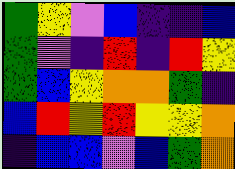[["green", "yellow", "violet", "blue", "indigo", "indigo", "blue"], ["green", "violet", "indigo", "red", "indigo", "red", "yellow"], ["green", "blue", "yellow", "orange", "orange", "green", "indigo"], ["blue", "red", "yellow", "red", "yellow", "yellow", "orange"], ["indigo", "blue", "blue", "violet", "blue", "green", "orange"]]